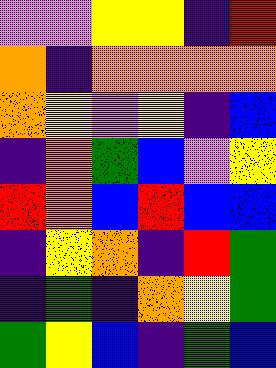[["violet", "violet", "yellow", "yellow", "indigo", "red"], ["orange", "indigo", "orange", "orange", "orange", "orange"], ["orange", "yellow", "violet", "yellow", "indigo", "blue"], ["indigo", "orange", "green", "blue", "violet", "yellow"], ["red", "orange", "blue", "red", "blue", "blue"], ["indigo", "yellow", "orange", "indigo", "red", "green"], ["indigo", "green", "indigo", "orange", "yellow", "green"], ["green", "yellow", "blue", "indigo", "green", "blue"]]